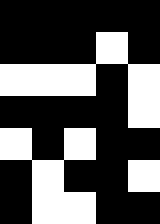[["black", "black", "black", "black", "black"], ["black", "black", "black", "white", "black"], ["white", "white", "white", "black", "white"], ["black", "black", "black", "black", "white"], ["white", "black", "white", "black", "black"], ["black", "white", "black", "black", "white"], ["black", "white", "white", "black", "black"]]